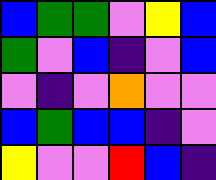[["blue", "green", "green", "violet", "yellow", "blue"], ["green", "violet", "blue", "indigo", "violet", "blue"], ["violet", "indigo", "violet", "orange", "violet", "violet"], ["blue", "green", "blue", "blue", "indigo", "violet"], ["yellow", "violet", "violet", "red", "blue", "indigo"]]